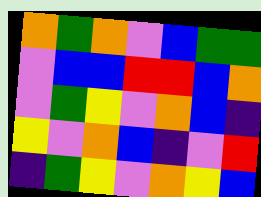[["orange", "green", "orange", "violet", "blue", "green", "green"], ["violet", "blue", "blue", "red", "red", "blue", "orange"], ["violet", "green", "yellow", "violet", "orange", "blue", "indigo"], ["yellow", "violet", "orange", "blue", "indigo", "violet", "red"], ["indigo", "green", "yellow", "violet", "orange", "yellow", "blue"]]